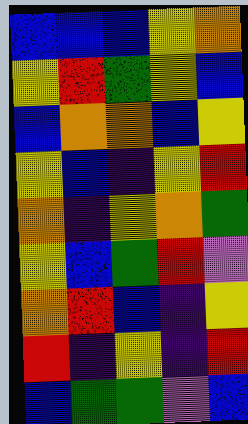[["blue", "blue", "blue", "yellow", "orange"], ["yellow", "red", "green", "yellow", "blue"], ["blue", "orange", "orange", "blue", "yellow"], ["yellow", "blue", "indigo", "yellow", "red"], ["orange", "indigo", "yellow", "orange", "green"], ["yellow", "blue", "green", "red", "violet"], ["orange", "red", "blue", "indigo", "yellow"], ["red", "indigo", "yellow", "indigo", "red"], ["blue", "green", "green", "violet", "blue"]]